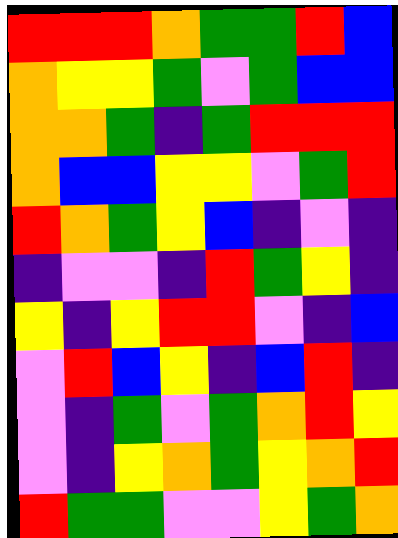[["red", "red", "red", "orange", "green", "green", "red", "blue"], ["orange", "yellow", "yellow", "green", "violet", "green", "blue", "blue"], ["orange", "orange", "green", "indigo", "green", "red", "red", "red"], ["orange", "blue", "blue", "yellow", "yellow", "violet", "green", "red"], ["red", "orange", "green", "yellow", "blue", "indigo", "violet", "indigo"], ["indigo", "violet", "violet", "indigo", "red", "green", "yellow", "indigo"], ["yellow", "indigo", "yellow", "red", "red", "violet", "indigo", "blue"], ["violet", "red", "blue", "yellow", "indigo", "blue", "red", "indigo"], ["violet", "indigo", "green", "violet", "green", "orange", "red", "yellow"], ["violet", "indigo", "yellow", "orange", "green", "yellow", "orange", "red"], ["red", "green", "green", "violet", "violet", "yellow", "green", "orange"]]